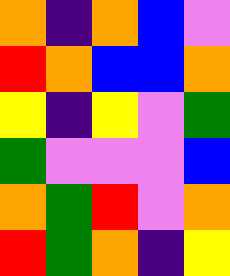[["orange", "indigo", "orange", "blue", "violet"], ["red", "orange", "blue", "blue", "orange"], ["yellow", "indigo", "yellow", "violet", "green"], ["green", "violet", "violet", "violet", "blue"], ["orange", "green", "red", "violet", "orange"], ["red", "green", "orange", "indigo", "yellow"]]